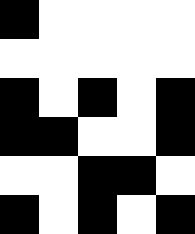[["black", "white", "white", "white", "white"], ["white", "white", "white", "white", "white"], ["black", "white", "black", "white", "black"], ["black", "black", "white", "white", "black"], ["white", "white", "black", "black", "white"], ["black", "white", "black", "white", "black"]]